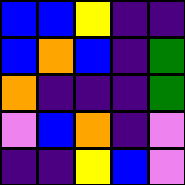[["blue", "blue", "yellow", "indigo", "indigo"], ["blue", "orange", "blue", "indigo", "green"], ["orange", "indigo", "indigo", "indigo", "green"], ["violet", "blue", "orange", "indigo", "violet"], ["indigo", "indigo", "yellow", "blue", "violet"]]